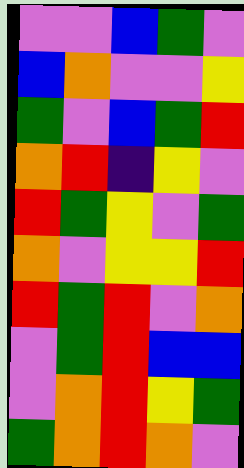[["violet", "violet", "blue", "green", "violet"], ["blue", "orange", "violet", "violet", "yellow"], ["green", "violet", "blue", "green", "red"], ["orange", "red", "indigo", "yellow", "violet"], ["red", "green", "yellow", "violet", "green"], ["orange", "violet", "yellow", "yellow", "red"], ["red", "green", "red", "violet", "orange"], ["violet", "green", "red", "blue", "blue"], ["violet", "orange", "red", "yellow", "green"], ["green", "orange", "red", "orange", "violet"]]